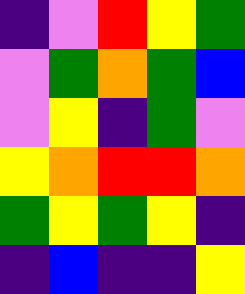[["indigo", "violet", "red", "yellow", "green"], ["violet", "green", "orange", "green", "blue"], ["violet", "yellow", "indigo", "green", "violet"], ["yellow", "orange", "red", "red", "orange"], ["green", "yellow", "green", "yellow", "indigo"], ["indigo", "blue", "indigo", "indigo", "yellow"]]